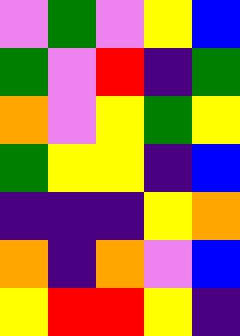[["violet", "green", "violet", "yellow", "blue"], ["green", "violet", "red", "indigo", "green"], ["orange", "violet", "yellow", "green", "yellow"], ["green", "yellow", "yellow", "indigo", "blue"], ["indigo", "indigo", "indigo", "yellow", "orange"], ["orange", "indigo", "orange", "violet", "blue"], ["yellow", "red", "red", "yellow", "indigo"]]